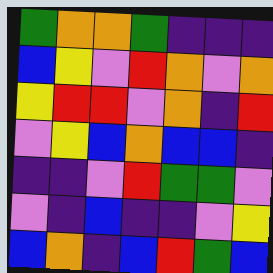[["green", "orange", "orange", "green", "indigo", "indigo", "indigo"], ["blue", "yellow", "violet", "red", "orange", "violet", "orange"], ["yellow", "red", "red", "violet", "orange", "indigo", "red"], ["violet", "yellow", "blue", "orange", "blue", "blue", "indigo"], ["indigo", "indigo", "violet", "red", "green", "green", "violet"], ["violet", "indigo", "blue", "indigo", "indigo", "violet", "yellow"], ["blue", "orange", "indigo", "blue", "red", "green", "blue"]]